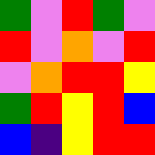[["green", "violet", "red", "green", "violet"], ["red", "violet", "orange", "violet", "red"], ["violet", "orange", "red", "red", "yellow"], ["green", "red", "yellow", "red", "blue"], ["blue", "indigo", "yellow", "red", "red"]]